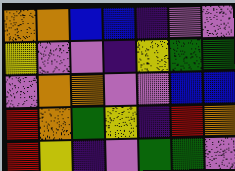[["orange", "orange", "blue", "blue", "indigo", "violet", "violet"], ["yellow", "violet", "violet", "indigo", "yellow", "green", "green"], ["violet", "orange", "orange", "violet", "violet", "blue", "blue"], ["red", "orange", "green", "yellow", "indigo", "red", "orange"], ["red", "yellow", "indigo", "violet", "green", "green", "violet"]]